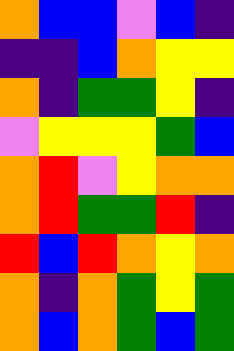[["orange", "blue", "blue", "violet", "blue", "indigo"], ["indigo", "indigo", "blue", "orange", "yellow", "yellow"], ["orange", "indigo", "green", "green", "yellow", "indigo"], ["violet", "yellow", "yellow", "yellow", "green", "blue"], ["orange", "red", "violet", "yellow", "orange", "orange"], ["orange", "red", "green", "green", "red", "indigo"], ["red", "blue", "red", "orange", "yellow", "orange"], ["orange", "indigo", "orange", "green", "yellow", "green"], ["orange", "blue", "orange", "green", "blue", "green"]]